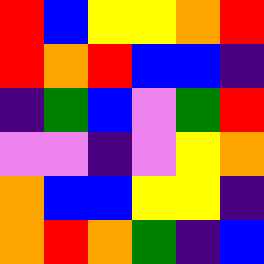[["red", "blue", "yellow", "yellow", "orange", "red"], ["red", "orange", "red", "blue", "blue", "indigo"], ["indigo", "green", "blue", "violet", "green", "red"], ["violet", "violet", "indigo", "violet", "yellow", "orange"], ["orange", "blue", "blue", "yellow", "yellow", "indigo"], ["orange", "red", "orange", "green", "indigo", "blue"]]